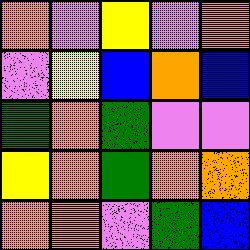[["orange", "violet", "yellow", "violet", "orange"], ["violet", "yellow", "blue", "orange", "blue"], ["green", "orange", "green", "violet", "violet"], ["yellow", "orange", "green", "orange", "orange"], ["orange", "orange", "violet", "green", "blue"]]